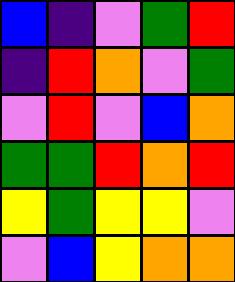[["blue", "indigo", "violet", "green", "red"], ["indigo", "red", "orange", "violet", "green"], ["violet", "red", "violet", "blue", "orange"], ["green", "green", "red", "orange", "red"], ["yellow", "green", "yellow", "yellow", "violet"], ["violet", "blue", "yellow", "orange", "orange"]]